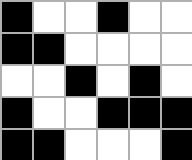[["black", "white", "white", "black", "white", "white"], ["black", "black", "white", "white", "white", "white"], ["white", "white", "black", "white", "black", "white"], ["black", "white", "white", "black", "black", "black"], ["black", "black", "white", "white", "white", "black"]]